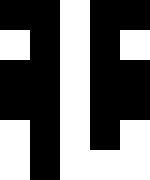[["black", "black", "white", "black", "black"], ["white", "black", "white", "black", "white"], ["black", "black", "white", "black", "black"], ["black", "black", "white", "black", "black"], ["white", "black", "white", "black", "white"], ["white", "black", "white", "white", "white"]]